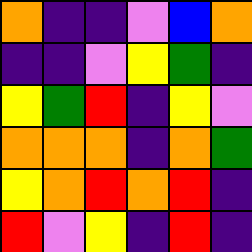[["orange", "indigo", "indigo", "violet", "blue", "orange"], ["indigo", "indigo", "violet", "yellow", "green", "indigo"], ["yellow", "green", "red", "indigo", "yellow", "violet"], ["orange", "orange", "orange", "indigo", "orange", "green"], ["yellow", "orange", "red", "orange", "red", "indigo"], ["red", "violet", "yellow", "indigo", "red", "indigo"]]